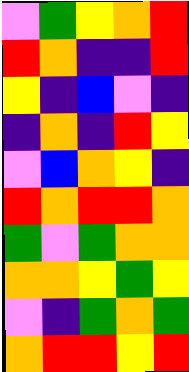[["violet", "green", "yellow", "orange", "red"], ["red", "orange", "indigo", "indigo", "red"], ["yellow", "indigo", "blue", "violet", "indigo"], ["indigo", "orange", "indigo", "red", "yellow"], ["violet", "blue", "orange", "yellow", "indigo"], ["red", "orange", "red", "red", "orange"], ["green", "violet", "green", "orange", "orange"], ["orange", "orange", "yellow", "green", "yellow"], ["violet", "indigo", "green", "orange", "green"], ["orange", "red", "red", "yellow", "red"]]